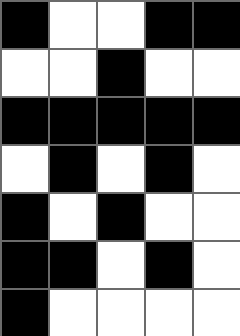[["black", "white", "white", "black", "black"], ["white", "white", "black", "white", "white"], ["black", "black", "black", "black", "black"], ["white", "black", "white", "black", "white"], ["black", "white", "black", "white", "white"], ["black", "black", "white", "black", "white"], ["black", "white", "white", "white", "white"]]